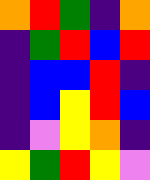[["orange", "red", "green", "indigo", "orange"], ["indigo", "green", "red", "blue", "red"], ["indigo", "blue", "blue", "red", "indigo"], ["indigo", "blue", "yellow", "red", "blue"], ["indigo", "violet", "yellow", "orange", "indigo"], ["yellow", "green", "red", "yellow", "violet"]]